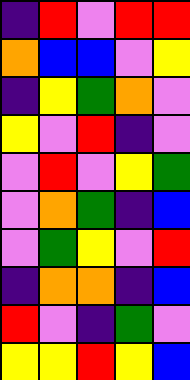[["indigo", "red", "violet", "red", "red"], ["orange", "blue", "blue", "violet", "yellow"], ["indigo", "yellow", "green", "orange", "violet"], ["yellow", "violet", "red", "indigo", "violet"], ["violet", "red", "violet", "yellow", "green"], ["violet", "orange", "green", "indigo", "blue"], ["violet", "green", "yellow", "violet", "red"], ["indigo", "orange", "orange", "indigo", "blue"], ["red", "violet", "indigo", "green", "violet"], ["yellow", "yellow", "red", "yellow", "blue"]]